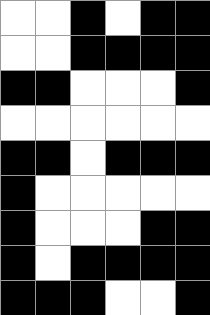[["white", "white", "black", "white", "black", "black"], ["white", "white", "black", "black", "black", "black"], ["black", "black", "white", "white", "white", "black"], ["white", "white", "white", "white", "white", "white"], ["black", "black", "white", "black", "black", "black"], ["black", "white", "white", "white", "white", "white"], ["black", "white", "white", "white", "black", "black"], ["black", "white", "black", "black", "black", "black"], ["black", "black", "black", "white", "white", "black"]]